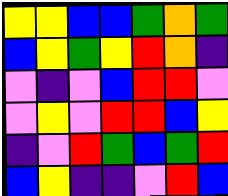[["yellow", "yellow", "blue", "blue", "green", "orange", "green"], ["blue", "yellow", "green", "yellow", "red", "orange", "indigo"], ["violet", "indigo", "violet", "blue", "red", "red", "violet"], ["violet", "yellow", "violet", "red", "red", "blue", "yellow"], ["indigo", "violet", "red", "green", "blue", "green", "red"], ["blue", "yellow", "indigo", "indigo", "violet", "red", "blue"]]